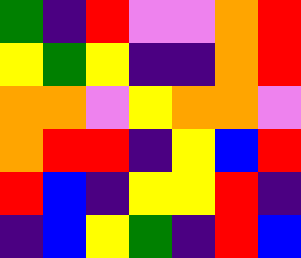[["green", "indigo", "red", "violet", "violet", "orange", "red"], ["yellow", "green", "yellow", "indigo", "indigo", "orange", "red"], ["orange", "orange", "violet", "yellow", "orange", "orange", "violet"], ["orange", "red", "red", "indigo", "yellow", "blue", "red"], ["red", "blue", "indigo", "yellow", "yellow", "red", "indigo"], ["indigo", "blue", "yellow", "green", "indigo", "red", "blue"]]